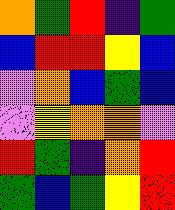[["orange", "green", "red", "indigo", "green"], ["blue", "red", "red", "yellow", "blue"], ["violet", "orange", "blue", "green", "blue"], ["violet", "yellow", "orange", "orange", "violet"], ["red", "green", "indigo", "orange", "red"], ["green", "blue", "green", "yellow", "red"]]